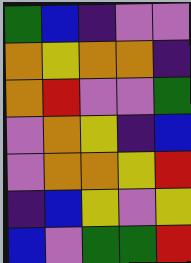[["green", "blue", "indigo", "violet", "violet"], ["orange", "yellow", "orange", "orange", "indigo"], ["orange", "red", "violet", "violet", "green"], ["violet", "orange", "yellow", "indigo", "blue"], ["violet", "orange", "orange", "yellow", "red"], ["indigo", "blue", "yellow", "violet", "yellow"], ["blue", "violet", "green", "green", "red"]]